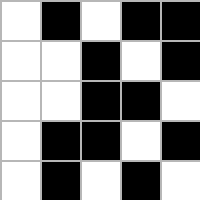[["white", "black", "white", "black", "black"], ["white", "white", "black", "white", "black"], ["white", "white", "black", "black", "white"], ["white", "black", "black", "white", "black"], ["white", "black", "white", "black", "white"]]